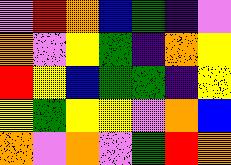[["violet", "red", "orange", "blue", "green", "indigo", "violet"], ["orange", "violet", "yellow", "green", "indigo", "orange", "yellow"], ["red", "yellow", "blue", "green", "green", "indigo", "yellow"], ["yellow", "green", "yellow", "yellow", "violet", "orange", "blue"], ["orange", "violet", "orange", "violet", "green", "red", "orange"]]